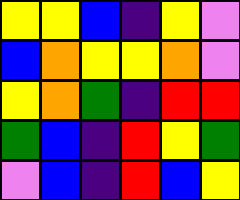[["yellow", "yellow", "blue", "indigo", "yellow", "violet"], ["blue", "orange", "yellow", "yellow", "orange", "violet"], ["yellow", "orange", "green", "indigo", "red", "red"], ["green", "blue", "indigo", "red", "yellow", "green"], ["violet", "blue", "indigo", "red", "blue", "yellow"]]